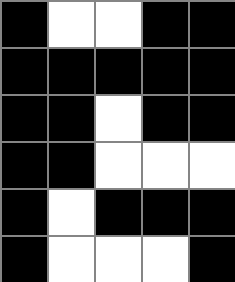[["black", "white", "white", "black", "black"], ["black", "black", "black", "black", "black"], ["black", "black", "white", "black", "black"], ["black", "black", "white", "white", "white"], ["black", "white", "black", "black", "black"], ["black", "white", "white", "white", "black"]]